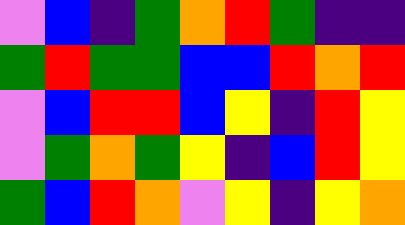[["violet", "blue", "indigo", "green", "orange", "red", "green", "indigo", "indigo"], ["green", "red", "green", "green", "blue", "blue", "red", "orange", "red"], ["violet", "blue", "red", "red", "blue", "yellow", "indigo", "red", "yellow"], ["violet", "green", "orange", "green", "yellow", "indigo", "blue", "red", "yellow"], ["green", "blue", "red", "orange", "violet", "yellow", "indigo", "yellow", "orange"]]